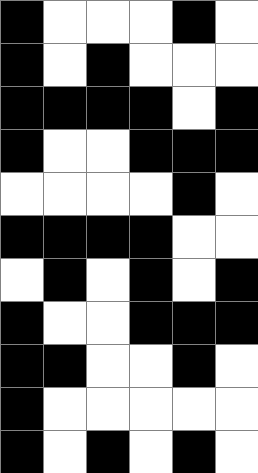[["black", "white", "white", "white", "black", "white"], ["black", "white", "black", "white", "white", "white"], ["black", "black", "black", "black", "white", "black"], ["black", "white", "white", "black", "black", "black"], ["white", "white", "white", "white", "black", "white"], ["black", "black", "black", "black", "white", "white"], ["white", "black", "white", "black", "white", "black"], ["black", "white", "white", "black", "black", "black"], ["black", "black", "white", "white", "black", "white"], ["black", "white", "white", "white", "white", "white"], ["black", "white", "black", "white", "black", "white"]]